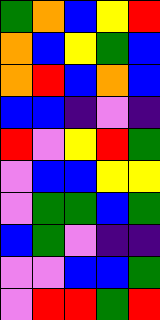[["green", "orange", "blue", "yellow", "red"], ["orange", "blue", "yellow", "green", "blue"], ["orange", "red", "blue", "orange", "blue"], ["blue", "blue", "indigo", "violet", "indigo"], ["red", "violet", "yellow", "red", "green"], ["violet", "blue", "blue", "yellow", "yellow"], ["violet", "green", "green", "blue", "green"], ["blue", "green", "violet", "indigo", "indigo"], ["violet", "violet", "blue", "blue", "green"], ["violet", "red", "red", "green", "red"]]